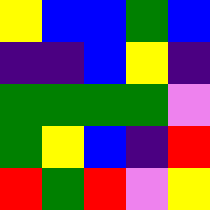[["yellow", "blue", "blue", "green", "blue"], ["indigo", "indigo", "blue", "yellow", "indigo"], ["green", "green", "green", "green", "violet"], ["green", "yellow", "blue", "indigo", "red"], ["red", "green", "red", "violet", "yellow"]]